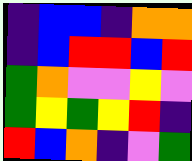[["indigo", "blue", "blue", "indigo", "orange", "orange"], ["indigo", "blue", "red", "red", "blue", "red"], ["green", "orange", "violet", "violet", "yellow", "violet"], ["green", "yellow", "green", "yellow", "red", "indigo"], ["red", "blue", "orange", "indigo", "violet", "green"]]